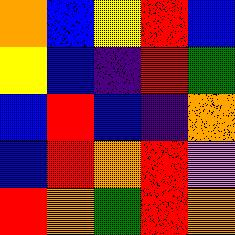[["orange", "blue", "yellow", "red", "blue"], ["yellow", "blue", "indigo", "red", "green"], ["blue", "red", "blue", "indigo", "orange"], ["blue", "red", "orange", "red", "violet"], ["red", "orange", "green", "red", "orange"]]